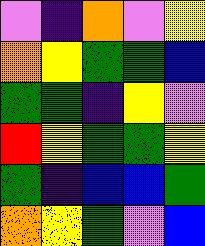[["violet", "indigo", "orange", "violet", "yellow"], ["orange", "yellow", "green", "green", "blue"], ["green", "green", "indigo", "yellow", "violet"], ["red", "yellow", "green", "green", "yellow"], ["green", "indigo", "blue", "blue", "green"], ["orange", "yellow", "green", "violet", "blue"]]